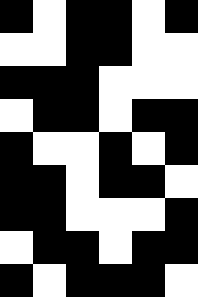[["black", "white", "black", "black", "white", "black"], ["white", "white", "black", "black", "white", "white"], ["black", "black", "black", "white", "white", "white"], ["white", "black", "black", "white", "black", "black"], ["black", "white", "white", "black", "white", "black"], ["black", "black", "white", "black", "black", "white"], ["black", "black", "white", "white", "white", "black"], ["white", "black", "black", "white", "black", "black"], ["black", "white", "black", "black", "black", "white"]]